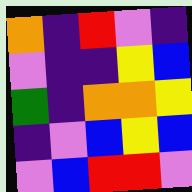[["orange", "indigo", "red", "violet", "indigo"], ["violet", "indigo", "indigo", "yellow", "blue"], ["green", "indigo", "orange", "orange", "yellow"], ["indigo", "violet", "blue", "yellow", "blue"], ["violet", "blue", "red", "red", "violet"]]